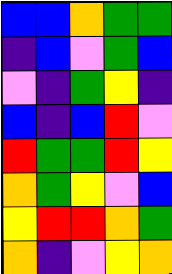[["blue", "blue", "orange", "green", "green"], ["indigo", "blue", "violet", "green", "blue"], ["violet", "indigo", "green", "yellow", "indigo"], ["blue", "indigo", "blue", "red", "violet"], ["red", "green", "green", "red", "yellow"], ["orange", "green", "yellow", "violet", "blue"], ["yellow", "red", "red", "orange", "green"], ["orange", "indigo", "violet", "yellow", "orange"]]